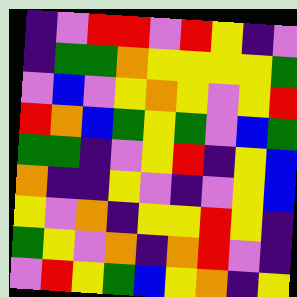[["indigo", "violet", "red", "red", "violet", "red", "yellow", "indigo", "violet"], ["indigo", "green", "green", "orange", "yellow", "yellow", "yellow", "yellow", "green"], ["violet", "blue", "violet", "yellow", "orange", "yellow", "violet", "yellow", "red"], ["red", "orange", "blue", "green", "yellow", "green", "violet", "blue", "green"], ["green", "green", "indigo", "violet", "yellow", "red", "indigo", "yellow", "blue"], ["orange", "indigo", "indigo", "yellow", "violet", "indigo", "violet", "yellow", "blue"], ["yellow", "violet", "orange", "indigo", "yellow", "yellow", "red", "yellow", "indigo"], ["green", "yellow", "violet", "orange", "indigo", "orange", "red", "violet", "indigo"], ["violet", "red", "yellow", "green", "blue", "yellow", "orange", "indigo", "yellow"]]